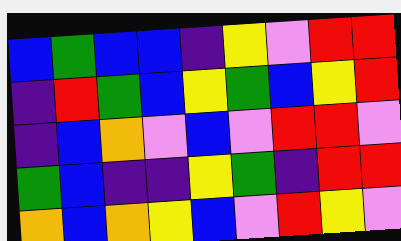[["blue", "green", "blue", "blue", "indigo", "yellow", "violet", "red", "red"], ["indigo", "red", "green", "blue", "yellow", "green", "blue", "yellow", "red"], ["indigo", "blue", "orange", "violet", "blue", "violet", "red", "red", "violet"], ["green", "blue", "indigo", "indigo", "yellow", "green", "indigo", "red", "red"], ["orange", "blue", "orange", "yellow", "blue", "violet", "red", "yellow", "violet"]]